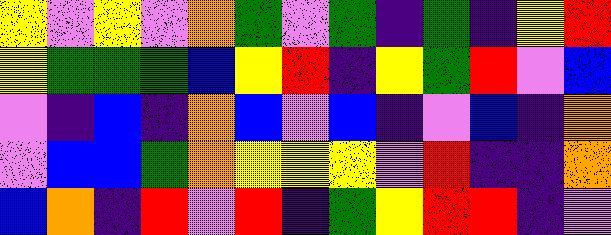[["yellow", "violet", "yellow", "violet", "orange", "green", "violet", "green", "indigo", "green", "indigo", "yellow", "red"], ["yellow", "green", "green", "green", "blue", "yellow", "red", "indigo", "yellow", "green", "red", "violet", "blue"], ["violet", "indigo", "blue", "indigo", "orange", "blue", "violet", "blue", "indigo", "violet", "blue", "indigo", "orange"], ["violet", "blue", "blue", "green", "orange", "yellow", "yellow", "yellow", "violet", "red", "indigo", "indigo", "orange"], ["blue", "orange", "indigo", "red", "violet", "red", "indigo", "green", "yellow", "red", "red", "indigo", "violet"]]